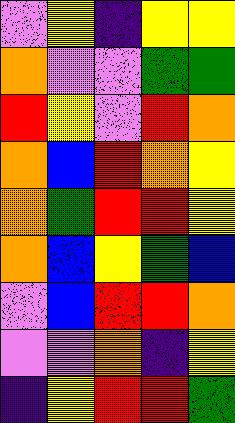[["violet", "yellow", "indigo", "yellow", "yellow"], ["orange", "violet", "violet", "green", "green"], ["red", "yellow", "violet", "red", "orange"], ["orange", "blue", "red", "orange", "yellow"], ["orange", "green", "red", "red", "yellow"], ["orange", "blue", "yellow", "green", "blue"], ["violet", "blue", "red", "red", "orange"], ["violet", "violet", "orange", "indigo", "yellow"], ["indigo", "yellow", "red", "red", "green"]]